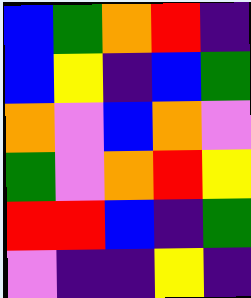[["blue", "green", "orange", "red", "indigo"], ["blue", "yellow", "indigo", "blue", "green"], ["orange", "violet", "blue", "orange", "violet"], ["green", "violet", "orange", "red", "yellow"], ["red", "red", "blue", "indigo", "green"], ["violet", "indigo", "indigo", "yellow", "indigo"]]